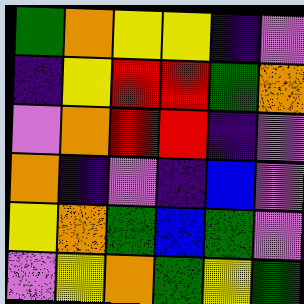[["green", "orange", "yellow", "yellow", "indigo", "violet"], ["indigo", "yellow", "red", "red", "green", "orange"], ["violet", "orange", "red", "red", "indigo", "violet"], ["orange", "indigo", "violet", "indigo", "blue", "violet"], ["yellow", "orange", "green", "blue", "green", "violet"], ["violet", "yellow", "orange", "green", "yellow", "green"]]